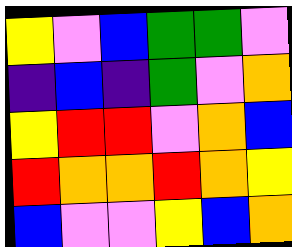[["yellow", "violet", "blue", "green", "green", "violet"], ["indigo", "blue", "indigo", "green", "violet", "orange"], ["yellow", "red", "red", "violet", "orange", "blue"], ["red", "orange", "orange", "red", "orange", "yellow"], ["blue", "violet", "violet", "yellow", "blue", "orange"]]